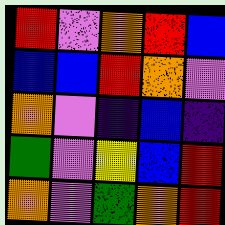[["red", "violet", "orange", "red", "blue"], ["blue", "blue", "red", "orange", "violet"], ["orange", "violet", "indigo", "blue", "indigo"], ["green", "violet", "yellow", "blue", "red"], ["orange", "violet", "green", "orange", "red"]]